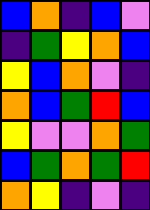[["blue", "orange", "indigo", "blue", "violet"], ["indigo", "green", "yellow", "orange", "blue"], ["yellow", "blue", "orange", "violet", "indigo"], ["orange", "blue", "green", "red", "blue"], ["yellow", "violet", "violet", "orange", "green"], ["blue", "green", "orange", "green", "red"], ["orange", "yellow", "indigo", "violet", "indigo"]]